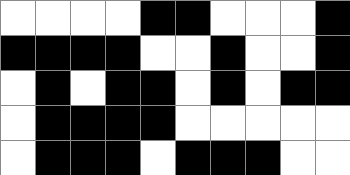[["white", "white", "white", "white", "black", "black", "white", "white", "white", "black"], ["black", "black", "black", "black", "white", "white", "black", "white", "white", "black"], ["white", "black", "white", "black", "black", "white", "black", "white", "black", "black"], ["white", "black", "black", "black", "black", "white", "white", "white", "white", "white"], ["white", "black", "black", "black", "white", "black", "black", "black", "white", "white"]]